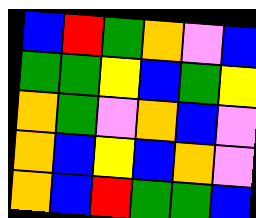[["blue", "red", "green", "orange", "violet", "blue"], ["green", "green", "yellow", "blue", "green", "yellow"], ["orange", "green", "violet", "orange", "blue", "violet"], ["orange", "blue", "yellow", "blue", "orange", "violet"], ["orange", "blue", "red", "green", "green", "blue"]]